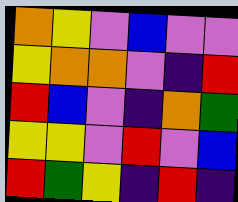[["orange", "yellow", "violet", "blue", "violet", "violet"], ["yellow", "orange", "orange", "violet", "indigo", "red"], ["red", "blue", "violet", "indigo", "orange", "green"], ["yellow", "yellow", "violet", "red", "violet", "blue"], ["red", "green", "yellow", "indigo", "red", "indigo"]]